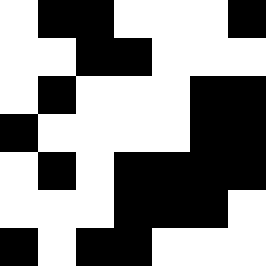[["white", "black", "black", "white", "white", "white", "black"], ["white", "white", "black", "black", "white", "white", "white"], ["white", "black", "white", "white", "white", "black", "black"], ["black", "white", "white", "white", "white", "black", "black"], ["white", "black", "white", "black", "black", "black", "black"], ["white", "white", "white", "black", "black", "black", "white"], ["black", "white", "black", "black", "white", "white", "white"]]